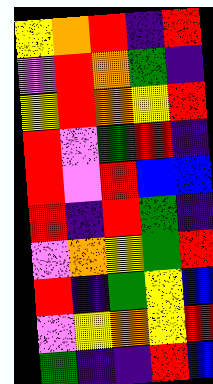[["yellow", "orange", "red", "indigo", "red"], ["violet", "red", "orange", "green", "indigo"], ["yellow", "red", "orange", "yellow", "red"], ["red", "violet", "green", "red", "indigo"], ["red", "violet", "red", "blue", "blue"], ["red", "indigo", "red", "green", "indigo"], ["violet", "orange", "yellow", "green", "red"], ["red", "indigo", "green", "yellow", "blue"], ["violet", "yellow", "orange", "yellow", "red"], ["green", "indigo", "indigo", "red", "blue"]]